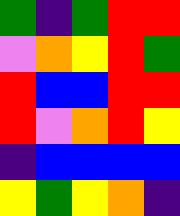[["green", "indigo", "green", "red", "red"], ["violet", "orange", "yellow", "red", "green"], ["red", "blue", "blue", "red", "red"], ["red", "violet", "orange", "red", "yellow"], ["indigo", "blue", "blue", "blue", "blue"], ["yellow", "green", "yellow", "orange", "indigo"]]